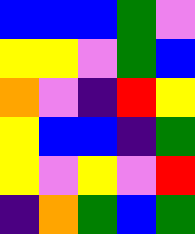[["blue", "blue", "blue", "green", "violet"], ["yellow", "yellow", "violet", "green", "blue"], ["orange", "violet", "indigo", "red", "yellow"], ["yellow", "blue", "blue", "indigo", "green"], ["yellow", "violet", "yellow", "violet", "red"], ["indigo", "orange", "green", "blue", "green"]]